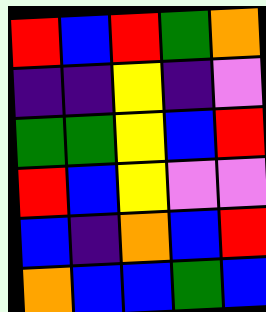[["red", "blue", "red", "green", "orange"], ["indigo", "indigo", "yellow", "indigo", "violet"], ["green", "green", "yellow", "blue", "red"], ["red", "blue", "yellow", "violet", "violet"], ["blue", "indigo", "orange", "blue", "red"], ["orange", "blue", "blue", "green", "blue"]]